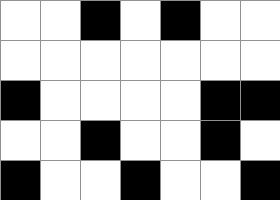[["white", "white", "black", "white", "black", "white", "white"], ["white", "white", "white", "white", "white", "white", "white"], ["black", "white", "white", "white", "white", "black", "black"], ["white", "white", "black", "white", "white", "black", "white"], ["black", "white", "white", "black", "white", "white", "black"]]